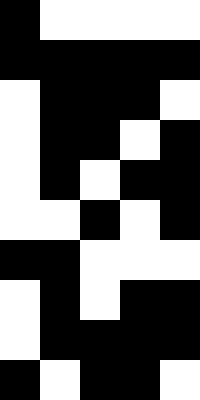[["black", "white", "white", "white", "white"], ["black", "black", "black", "black", "black"], ["white", "black", "black", "black", "white"], ["white", "black", "black", "white", "black"], ["white", "black", "white", "black", "black"], ["white", "white", "black", "white", "black"], ["black", "black", "white", "white", "white"], ["white", "black", "white", "black", "black"], ["white", "black", "black", "black", "black"], ["black", "white", "black", "black", "white"]]